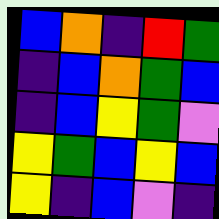[["blue", "orange", "indigo", "red", "green"], ["indigo", "blue", "orange", "green", "blue"], ["indigo", "blue", "yellow", "green", "violet"], ["yellow", "green", "blue", "yellow", "blue"], ["yellow", "indigo", "blue", "violet", "indigo"]]